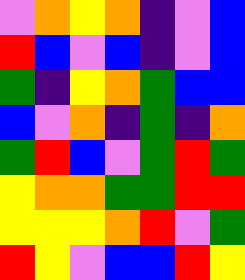[["violet", "orange", "yellow", "orange", "indigo", "violet", "blue"], ["red", "blue", "violet", "blue", "indigo", "violet", "blue"], ["green", "indigo", "yellow", "orange", "green", "blue", "blue"], ["blue", "violet", "orange", "indigo", "green", "indigo", "orange"], ["green", "red", "blue", "violet", "green", "red", "green"], ["yellow", "orange", "orange", "green", "green", "red", "red"], ["yellow", "yellow", "yellow", "orange", "red", "violet", "green"], ["red", "yellow", "violet", "blue", "blue", "red", "yellow"]]